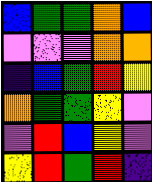[["blue", "green", "green", "orange", "blue"], ["violet", "violet", "violet", "orange", "orange"], ["indigo", "blue", "green", "red", "yellow"], ["orange", "green", "green", "yellow", "violet"], ["violet", "red", "blue", "yellow", "violet"], ["yellow", "red", "green", "red", "indigo"]]